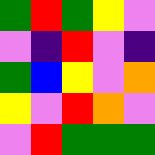[["green", "red", "green", "yellow", "violet"], ["violet", "indigo", "red", "violet", "indigo"], ["green", "blue", "yellow", "violet", "orange"], ["yellow", "violet", "red", "orange", "violet"], ["violet", "red", "green", "green", "green"]]